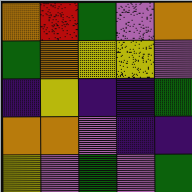[["orange", "red", "green", "violet", "orange"], ["green", "orange", "yellow", "yellow", "violet"], ["indigo", "yellow", "indigo", "indigo", "green"], ["orange", "orange", "violet", "indigo", "indigo"], ["yellow", "violet", "green", "violet", "green"]]